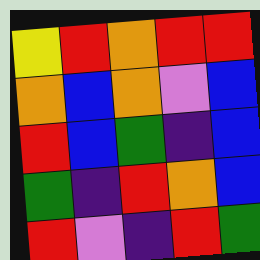[["yellow", "red", "orange", "red", "red"], ["orange", "blue", "orange", "violet", "blue"], ["red", "blue", "green", "indigo", "blue"], ["green", "indigo", "red", "orange", "blue"], ["red", "violet", "indigo", "red", "green"]]